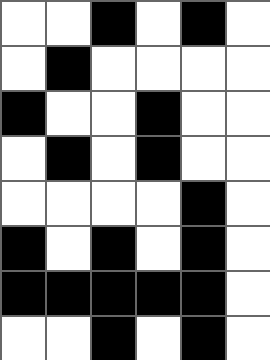[["white", "white", "black", "white", "black", "white"], ["white", "black", "white", "white", "white", "white"], ["black", "white", "white", "black", "white", "white"], ["white", "black", "white", "black", "white", "white"], ["white", "white", "white", "white", "black", "white"], ["black", "white", "black", "white", "black", "white"], ["black", "black", "black", "black", "black", "white"], ["white", "white", "black", "white", "black", "white"]]